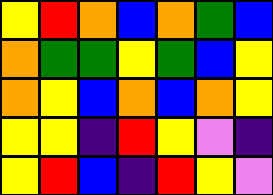[["yellow", "red", "orange", "blue", "orange", "green", "blue"], ["orange", "green", "green", "yellow", "green", "blue", "yellow"], ["orange", "yellow", "blue", "orange", "blue", "orange", "yellow"], ["yellow", "yellow", "indigo", "red", "yellow", "violet", "indigo"], ["yellow", "red", "blue", "indigo", "red", "yellow", "violet"]]